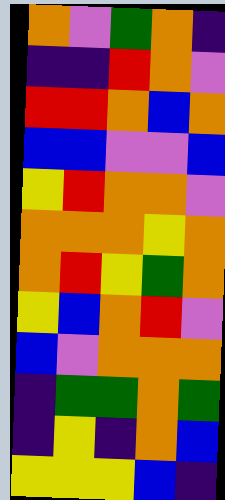[["orange", "violet", "green", "orange", "indigo"], ["indigo", "indigo", "red", "orange", "violet"], ["red", "red", "orange", "blue", "orange"], ["blue", "blue", "violet", "violet", "blue"], ["yellow", "red", "orange", "orange", "violet"], ["orange", "orange", "orange", "yellow", "orange"], ["orange", "red", "yellow", "green", "orange"], ["yellow", "blue", "orange", "red", "violet"], ["blue", "violet", "orange", "orange", "orange"], ["indigo", "green", "green", "orange", "green"], ["indigo", "yellow", "indigo", "orange", "blue"], ["yellow", "yellow", "yellow", "blue", "indigo"]]